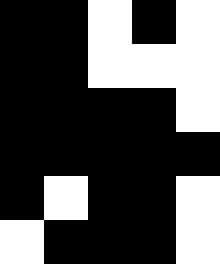[["black", "black", "white", "black", "white"], ["black", "black", "white", "white", "white"], ["black", "black", "black", "black", "white"], ["black", "black", "black", "black", "black"], ["black", "white", "black", "black", "white"], ["white", "black", "black", "black", "white"]]